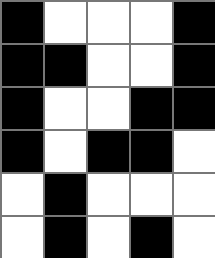[["black", "white", "white", "white", "black"], ["black", "black", "white", "white", "black"], ["black", "white", "white", "black", "black"], ["black", "white", "black", "black", "white"], ["white", "black", "white", "white", "white"], ["white", "black", "white", "black", "white"]]